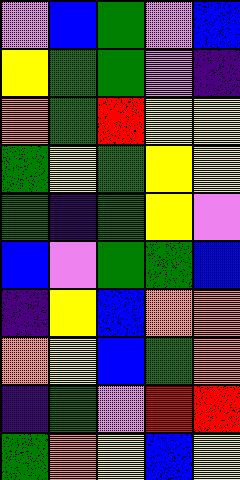[["violet", "blue", "green", "violet", "blue"], ["yellow", "green", "green", "violet", "indigo"], ["orange", "green", "red", "yellow", "yellow"], ["green", "yellow", "green", "yellow", "yellow"], ["green", "indigo", "green", "yellow", "violet"], ["blue", "violet", "green", "green", "blue"], ["indigo", "yellow", "blue", "orange", "orange"], ["orange", "yellow", "blue", "green", "orange"], ["indigo", "green", "violet", "red", "red"], ["green", "orange", "yellow", "blue", "yellow"]]